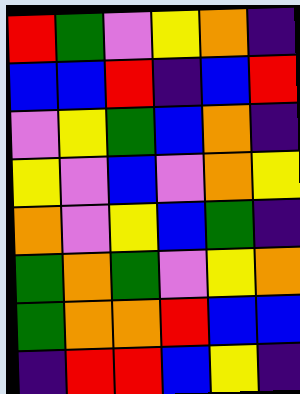[["red", "green", "violet", "yellow", "orange", "indigo"], ["blue", "blue", "red", "indigo", "blue", "red"], ["violet", "yellow", "green", "blue", "orange", "indigo"], ["yellow", "violet", "blue", "violet", "orange", "yellow"], ["orange", "violet", "yellow", "blue", "green", "indigo"], ["green", "orange", "green", "violet", "yellow", "orange"], ["green", "orange", "orange", "red", "blue", "blue"], ["indigo", "red", "red", "blue", "yellow", "indigo"]]